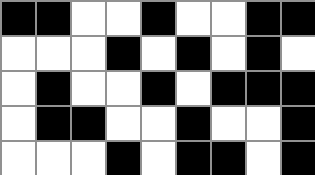[["black", "black", "white", "white", "black", "white", "white", "black", "black"], ["white", "white", "white", "black", "white", "black", "white", "black", "white"], ["white", "black", "white", "white", "black", "white", "black", "black", "black"], ["white", "black", "black", "white", "white", "black", "white", "white", "black"], ["white", "white", "white", "black", "white", "black", "black", "white", "black"]]